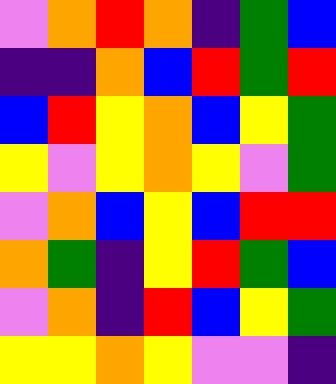[["violet", "orange", "red", "orange", "indigo", "green", "blue"], ["indigo", "indigo", "orange", "blue", "red", "green", "red"], ["blue", "red", "yellow", "orange", "blue", "yellow", "green"], ["yellow", "violet", "yellow", "orange", "yellow", "violet", "green"], ["violet", "orange", "blue", "yellow", "blue", "red", "red"], ["orange", "green", "indigo", "yellow", "red", "green", "blue"], ["violet", "orange", "indigo", "red", "blue", "yellow", "green"], ["yellow", "yellow", "orange", "yellow", "violet", "violet", "indigo"]]